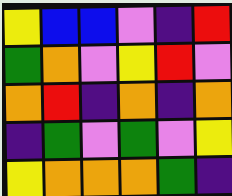[["yellow", "blue", "blue", "violet", "indigo", "red"], ["green", "orange", "violet", "yellow", "red", "violet"], ["orange", "red", "indigo", "orange", "indigo", "orange"], ["indigo", "green", "violet", "green", "violet", "yellow"], ["yellow", "orange", "orange", "orange", "green", "indigo"]]